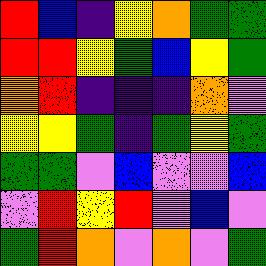[["red", "blue", "indigo", "yellow", "orange", "green", "green"], ["red", "red", "yellow", "green", "blue", "yellow", "green"], ["orange", "red", "indigo", "indigo", "indigo", "orange", "violet"], ["yellow", "yellow", "green", "indigo", "green", "yellow", "green"], ["green", "green", "violet", "blue", "violet", "violet", "blue"], ["violet", "red", "yellow", "red", "violet", "blue", "violet"], ["green", "red", "orange", "violet", "orange", "violet", "green"]]